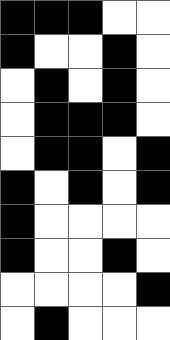[["black", "black", "black", "white", "white"], ["black", "white", "white", "black", "white"], ["white", "black", "white", "black", "white"], ["white", "black", "black", "black", "white"], ["white", "black", "black", "white", "black"], ["black", "white", "black", "white", "black"], ["black", "white", "white", "white", "white"], ["black", "white", "white", "black", "white"], ["white", "white", "white", "white", "black"], ["white", "black", "white", "white", "white"]]